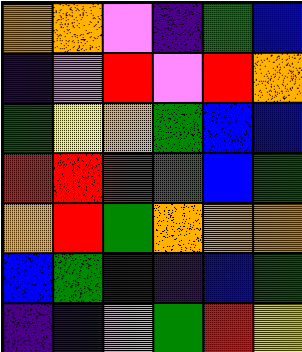[["orange", "orange", "violet", "indigo", "green", "blue"], ["indigo", "violet", "red", "violet", "red", "orange"], ["green", "yellow", "orange", "green", "blue", "blue"], ["red", "red", "red", "green", "blue", "green"], ["orange", "red", "green", "orange", "orange", "orange"], ["blue", "green", "indigo", "indigo", "blue", "green"], ["indigo", "indigo", "violet", "green", "red", "yellow"]]